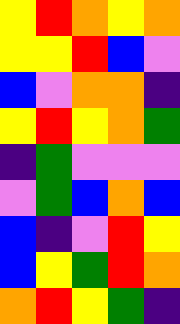[["yellow", "red", "orange", "yellow", "orange"], ["yellow", "yellow", "red", "blue", "violet"], ["blue", "violet", "orange", "orange", "indigo"], ["yellow", "red", "yellow", "orange", "green"], ["indigo", "green", "violet", "violet", "violet"], ["violet", "green", "blue", "orange", "blue"], ["blue", "indigo", "violet", "red", "yellow"], ["blue", "yellow", "green", "red", "orange"], ["orange", "red", "yellow", "green", "indigo"]]